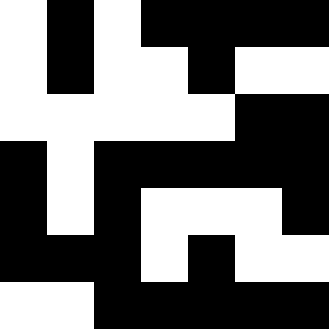[["white", "black", "white", "black", "black", "black", "black"], ["white", "black", "white", "white", "black", "white", "white"], ["white", "white", "white", "white", "white", "black", "black"], ["black", "white", "black", "black", "black", "black", "black"], ["black", "white", "black", "white", "white", "white", "black"], ["black", "black", "black", "white", "black", "white", "white"], ["white", "white", "black", "black", "black", "black", "black"]]